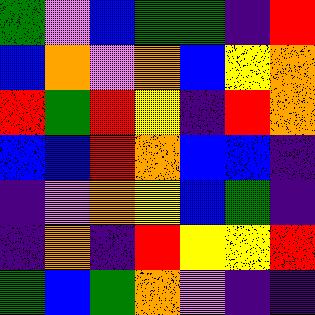[["green", "violet", "blue", "green", "green", "indigo", "red"], ["blue", "orange", "violet", "orange", "blue", "yellow", "orange"], ["red", "green", "red", "yellow", "indigo", "red", "orange"], ["blue", "blue", "red", "orange", "blue", "blue", "indigo"], ["indigo", "violet", "orange", "yellow", "blue", "green", "indigo"], ["indigo", "orange", "indigo", "red", "yellow", "yellow", "red"], ["green", "blue", "green", "orange", "violet", "indigo", "indigo"]]